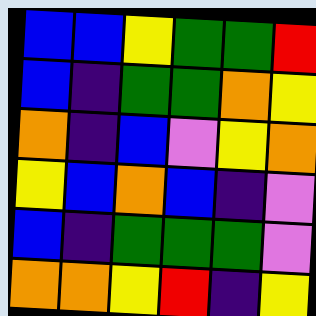[["blue", "blue", "yellow", "green", "green", "red"], ["blue", "indigo", "green", "green", "orange", "yellow"], ["orange", "indigo", "blue", "violet", "yellow", "orange"], ["yellow", "blue", "orange", "blue", "indigo", "violet"], ["blue", "indigo", "green", "green", "green", "violet"], ["orange", "orange", "yellow", "red", "indigo", "yellow"]]